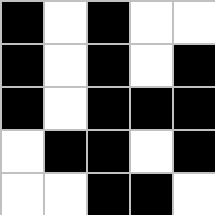[["black", "white", "black", "white", "white"], ["black", "white", "black", "white", "black"], ["black", "white", "black", "black", "black"], ["white", "black", "black", "white", "black"], ["white", "white", "black", "black", "white"]]